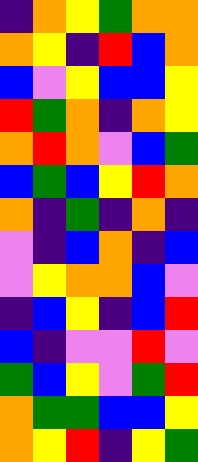[["indigo", "orange", "yellow", "green", "orange", "orange"], ["orange", "yellow", "indigo", "red", "blue", "orange"], ["blue", "violet", "yellow", "blue", "blue", "yellow"], ["red", "green", "orange", "indigo", "orange", "yellow"], ["orange", "red", "orange", "violet", "blue", "green"], ["blue", "green", "blue", "yellow", "red", "orange"], ["orange", "indigo", "green", "indigo", "orange", "indigo"], ["violet", "indigo", "blue", "orange", "indigo", "blue"], ["violet", "yellow", "orange", "orange", "blue", "violet"], ["indigo", "blue", "yellow", "indigo", "blue", "red"], ["blue", "indigo", "violet", "violet", "red", "violet"], ["green", "blue", "yellow", "violet", "green", "red"], ["orange", "green", "green", "blue", "blue", "yellow"], ["orange", "yellow", "red", "indigo", "yellow", "green"]]